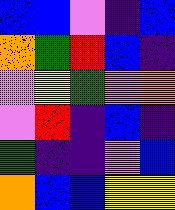[["blue", "blue", "violet", "indigo", "blue"], ["orange", "green", "red", "blue", "indigo"], ["violet", "yellow", "green", "violet", "orange"], ["violet", "red", "indigo", "blue", "indigo"], ["green", "indigo", "indigo", "violet", "blue"], ["orange", "blue", "blue", "yellow", "yellow"]]